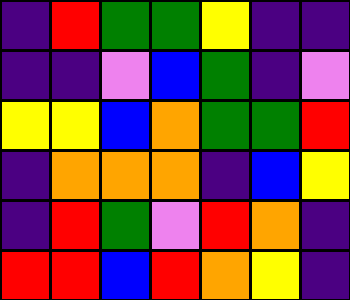[["indigo", "red", "green", "green", "yellow", "indigo", "indigo"], ["indigo", "indigo", "violet", "blue", "green", "indigo", "violet"], ["yellow", "yellow", "blue", "orange", "green", "green", "red"], ["indigo", "orange", "orange", "orange", "indigo", "blue", "yellow"], ["indigo", "red", "green", "violet", "red", "orange", "indigo"], ["red", "red", "blue", "red", "orange", "yellow", "indigo"]]